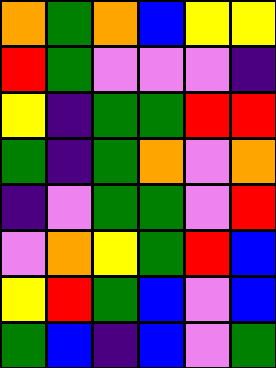[["orange", "green", "orange", "blue", "yellow", "yellow"], ["red", "green", "violet", "violet", "violet", "indigo"], ["yellow", "indigo", "green", "green", "red", "red"], ["green", "indigo", "green", "orange", "violet", "orange"], ["indigo", "violet", "green", "green", "violet", "red"], ["violet", "orange", "yellow", "green", "red", "blue"], ["yellow", "red", "green", "blue", "violet", "blue"], ["green", "blue", "indigo", "blue", "violet", "green"]]